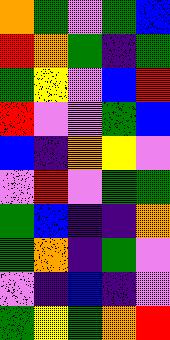[["orange", "green", "violet", "green", "blue"], ["red", "orange", "green", "indigo", "green"], ["green", "yellow", "violet", "blue", "red"], ["red", "violet", "violet", "green", "blue"], ["blue", "indigo", "orange", "yellow", "violet"], ["violet", "red", "violet", "green", "green"], ["green", "blue", "indigo", "indigo", "orange"], ["green", "orange", "indigo", "green", "violet"], ["violet", "indigo", "blue", "indigo", "violet"], ["green", "yellow", "green", "orange", "red"]]